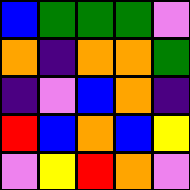[["blue", "green", "green", "green", "violet"], ["orange", "indigo", "orange", "orange", "green"], ["indigo", "violet", "blue", "orange", "indigo"], ["red", "blue", "orange", "blue", "yellow"], ["violet", "yellow", "red", "orange", "violet"]]